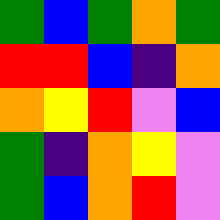[["green", "blue", "green", "orange", "green"], ["red", "red", "blue", "indigo", "orange"], ["orange", "yellow", "red", "violet", "blue"], ["green", "indigo", "orange", "yellow", "violet"], ["green", "blue", "orange", "red", "violet"]]